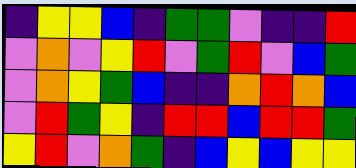[["indigo", "yellow", "yellow", "blue", "indigo", "green", "green", "violet", "indigo", "indigo", "red"], ["violet", "orange", "violet", "yellow", "red", "violet", "green", "red", "violet", "blue", "green"], ["violet", "orange", "yellow", "green", "blue", "indigo", "indigo", "orange", "red", "orange", "blue"], ["violet", "red", "green", "yellow", "indigo", "red", "red", "blue", "red", "red", "green"], ["yellow", "red", "violet", "orange", "green", "indigo", "blue", "yellow", "blue", "yellow", "yellow"]]